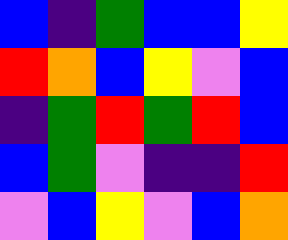[["blue", "indigo", "green", "blue", "blue", "yellow"], ["red", "orange", "blue", "yellow", "violet", "blue"], ["indigo", "green", "red", "green", "red", "blue"], ["blue", "green", "violet", "indigo", "indigo", "red"], ["violet", "blue", "yellow", "violet", "blue", "orange"]]